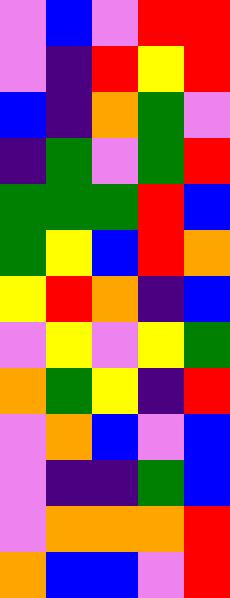[["violet", "blue", "violet", "red", "red"], ["violet", "indigo", "red", "yellow", "red"], ["blue", "indigo", "orange", "green", "violet"], ["indigo", "green", "violet", "green", "red"], ["green", "green", "green", "red", "blue"], ["green", "yellow", "blue", "red", "orange"], ["yellow", "red", "orange", "indigo", "blue"], ["violet", "yellow", "violet", "yellow", "green"], ["orange", "green", "yellow", "indigo", "red"], ["violet", "orange", "blue", "violet", "blue"], ["violet", "indigo", "indigo", "green", "blue"], ["violet", "orange", "orange", "orange", "red"], ["orange", "blue", "blue", "violet", "red"]]